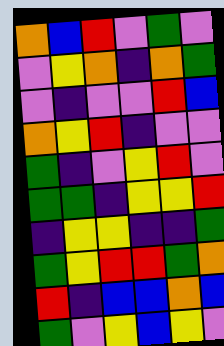[["orange", "blue", "red", "violet", "green", "violet"], ["violet", "yellow", "orange", "indigo", "orange", "green"], ["violet", "indigo", "violet", "violet", "red", "blue"], ["orange", "yellow", "red", "indigo", "violet", "violet"], ["green", "indigo", "violet", "yellow", "red", "violet"], ["green", "green", "indigo", "yellow", "yellow", "red"], ["indigo", "yellow", "yellow", "indigo", "indigo", "green"], ["green", "yellow", "red", "red", "green", "orange"], ["red", "indigo", "blue", "blue", "orange", "blue"], ["green", "violet", "yellow", "blue", "yellow", "violet"]]